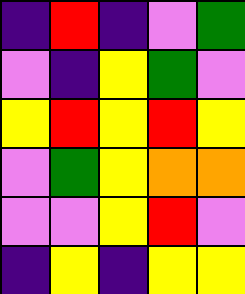[["indigo", "red", "indigo", "violet", "green"], ["violet", "indigo", "yellow", "green", "violet"], ["yellow", "red", "yellow", "red", "yellow"], ["violet", "green", "yellow", "orange", "orange"], ["violet", "violet", "yellow", "red", "violet"], ["indigo", "yellow", "indigo", "yellow", "yellow"]]